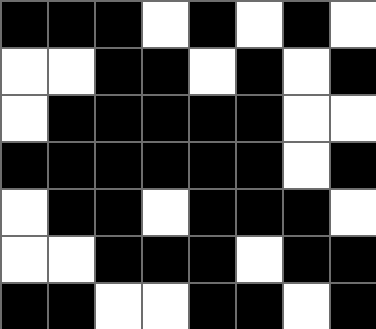[["black", "black", "black", "white", "black", "white", "black", "white"], ["white", "white", "black", "black", "white", "black", "white", "black"], ["white", "black", "black", "black", "black", "black", "white", "white"], ["black", "black", "black", "black", "black", "black", "white", "black"], ["white", "black", "black", "white", "black", "black", "black", "white"], ["white", "white", "black", "black", "black", "white", "black", "black"], ["black", "black", "white", "white", "black", "black", "white", "black"]]